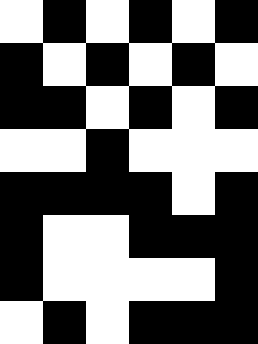[["white", "black", "white", "black", "white", "black"], ["black", "white", "black", "white", "black", "white"], ["black", "black", "white", "black", "white", "black"], ["white", "white", "black", "white", "white", "white"], ["black", "black", "black", "black", "white", "black"], ["black", "white", "white", "black", "black", "black"], ["black", "white", "white", "white", "white", "black"], ["white", "black", "white", "black", "black", "black"]]